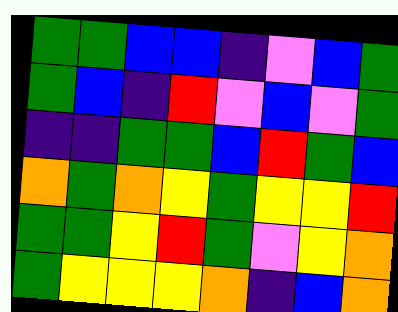[["green", "green", "blue", "blue", "indigo", "violet", "blue", "green"], ["green", "blue", "indigo", "red", "violet", "blue", "violet", "green"], ["indigo", "indigo", "green", "green", "blue", "red", "green", "blue"], ["orange", "green", "orange", "yellow", "green", "yellow", "yellow", "red"], ["green", "green", "yellow", "red", "green", "violet", "yellow", "orange"], ["green", "yellow", "yellow", "yellow", "orange", "indigo", "blue", "orange"]]